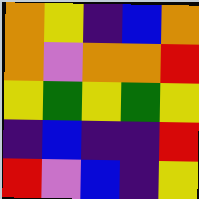[["orange", "yellow", "indigo", "blue", "orange"], ["orange", "violet", "orange", "orange", "red"], ["yellow", "green", "yellow", "green", "yellow"], ["indigo", "blue", "indigo", "indigo", "red"], ["red", "violet", "blue", "indigo", "yellow"]]